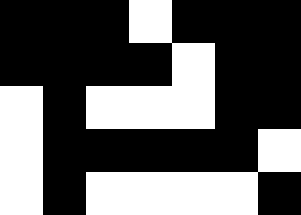[["black", "black", "black", "white", "black", "black", "black"], ["black", "black", "black", "black", "white", "black", "black"], ["white", "black", "white", "white", "white", "black", "black"], ["white", "black", "black", "black", "black", "black", "white"], ["white", "black", "white", "white", "white", "white", "black"]]